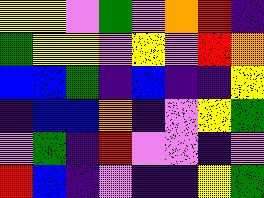[["yellow", "yellow", "violet", "green", "violet", "orange", "red", "indigo"], ["green", "yellow", "yellow", "violet", "yellow", "violet", "red", "orange"], ["blue", "blue", "green", "indigo", "blue", "indigo", "indigo", "yellow"], ["indigo", "blue", "blue", "orange", "indigo", "violet", "yellow", "green"], ["violet", "green", "indigo", "red", "violet", "violet", "indigo", "violet"], ["red", "blue", "indigo", "violet", "indigo", "indigo", "yellow", "green"]]